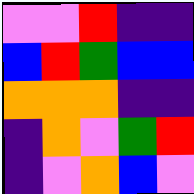[["violet", "violet", "red", "indigo", "indigo"], ["blue", "red", "green", "blue", "blue"], ["orange", "orange", "orange", "indigo", "indigo"], ["indigo", "orange", "violet", "green", "red"], ["indigo", "violet", "orange", "blue", "violet"]]